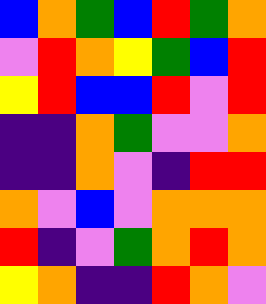[["blue", "orange", "green", "blue", "red", "green", "orange"], ["violet", "red", "orange", "yellow", "green", "blue", "red"], ["yellow", "red", "blue", "blue", "red", "violet", "red"], ["indigo", "indigo", "orange", "green", "violet", "violet", "orange"], ["indigo", "indigo", "orange", "violet", "indigo", "red", "red"], ["orange", "violet", "blue", "violet", "orange", "orange", "orange"], ["red", "indigo", "violet", "green", "orange", "red", "orange"], ["yellow", "orange", "indigo", "indigo", "red", "orange", "violet"]]